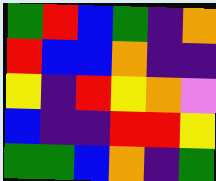[["green", "red", "blue", "green", "indigo", "orange"], ["red", "blue", "blue", "orange", "indigo", "indigo"], ["yellow", "indigo", "red", "yellow", "orange", "violet"], ["blue", "indigo", "indigo", "red", "red", "yellow"], ["green", "green", "blue", "orange", "indigo", "green"]]